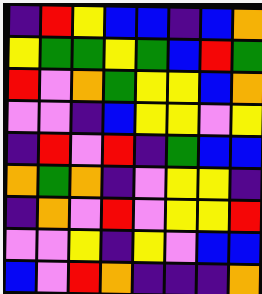[["indigo", "red", "yellow", "blue", "blue", "indigo", "blue", "orange"], ["yellow", "green", "green", "yellow", "green", "blue", "red", "green"], ["red", "violet", "orange", "green", "yellow", "yellow", "blue", "orange"], ["violet", "violet", "indigo", "blue", "yellow", "yellow", "violet", "yellow"], ["indigo", "red", "violet", "red", "indigo", "green", "blue", "blue"], ["orange", "green", "orange", "indigo", "violet", "yellow", "yellow", "indigo"], ["indigo", "orange", "violet", "red", "violet", "yellow", "yellow", "red"], ["violet", "violet", "yellow", "indigo", "yellow", "violet", "blue", "blue"], ["blue", "violet", "red", "orange", "indigo", "indigo", "indigo", "orange"]]